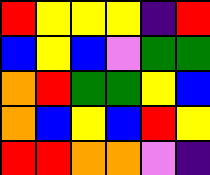[["red", "yellow", "yellow", "yellow", "indigo", "red"], ["blue", "yellow", "blue", "violet", "green", "green"], ["orange", "red", "green", "green", "yellow", "blue"], ["orange", "blue", "yellow", "blue", "red", "yellow"], ["red", "red", "orange", "orange", "violet", "indigo"]]